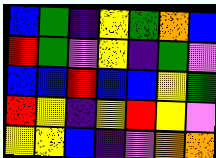[["blue", "green", "indigo", "yellow", "green", "orange", "blue"], ["red", "green", "violet", "yellow", "indigo", "green", "violet"], ["blue", "blue", "red", "blue", "blue", "yellow", "green"], ["red", "yellow", "indigo", "yellow", "red", "yellow", "violet"], ["yellow", "yellow", "blue", "indigo", "violet", "orange", "orange"]]